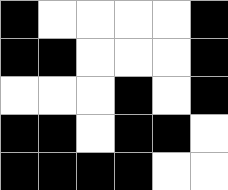[["black", "white", "white", "white", "white", "black"], ["black", "black", "white", "white", "white", "black"], ["white", "white", "white", "black", "white", "black"], ["black", "black", "white", "black", "black", "white"], ["black", "black", "black", "black", "white", "white"]]